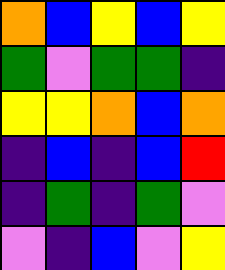[["orange", "blue", "yellow", "blue", "yellow"], ["green", "violet", "green", "green", "indigo"], ["yellow", "yellow", "orange", "blue", "orange"], ["indigo", "blue", "indigo", "blue", "red"], ["indigo", "green", "indigo", "green", "violet"], ["violet", "indigo", "blue", "violet", "yellow"]]